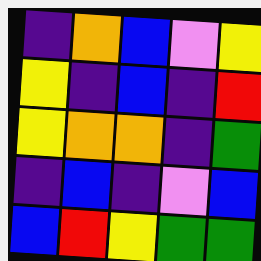[["indigo", "orange", "blue", "violet", "yellow"], ["yellow", "indigo", "blue", "indigo", "red"], ["yellow", "orange", "orange", "indigo", "green"], ["indigo", "blue", "indigo", "violet", "blue"], ["blue", "red", "yellow", "green", "green"]]